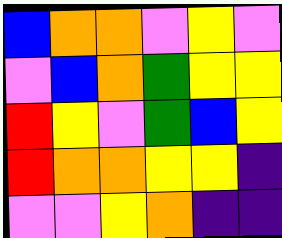[["blue", "orange", "orange", "violet", "yellow", "violet"], ["violet", "blue", "orange", "green", "yellow", "yellow"], ["red", "yellow", "violet", "green", "blue", "yellow"], ["red", "orange", "orange", "yellow", "yellow", "indigo"], ["violet", "violet", "yellow", "orange", "indigo", "indigo"]]